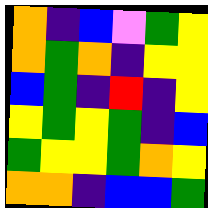[["orange", "indigo", "blue", "violet", "green", "yellow"], ["orange", "green", "orange", "indigo", "yellow", "yellow"], ["blue", "green", "indigo", "red", "indigo", "yellow"], ["yellow", "green", "yellow", "green", "indigo", "blue"], ["green", "yellow", "yellow", "green", "orange", "yellow"], ["orange", "orange", "indigo", "blue", "blue", "green"]]